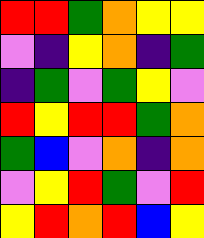[["red", "red", "green", "orange", "yellow", "yellow"], ["violet", "indigo", "yellow", "orange", "indigo", "green"], ["indigo", "green", "violet", "green", "yellow", "violet"], ["red", "yellow", "red", "red", "green", "orange"], ["green", "blue", "violet", "orange", "indigo", "orange"], ["violet", "yellow", "red", "green", "violet", "red"], ["yellow", "red", "orange", "red", "blue", "yellow"]]